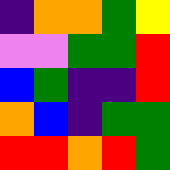[["indigo", "orange", "orange", "green", "yellow"], ["violet", "violet", "green", "green", "red"], ["blue", "green", "indigo", "indigo", "red"], ["orange", "blue", "indigo", "green", "green"], ["red", "red", "orange", "red", "green"]]